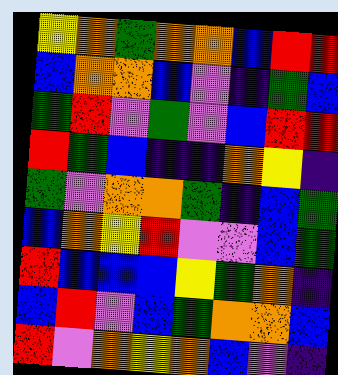[["yellow", "orange", "green", "orange", "orange", "blue", "red", "red"], ["blue", "orange", "orange", "blue", "violet", "indigo", "green", "blue"], ["green", "red", "violet", "green", "violet", "blue", "red", "red"], ["red", "green", "blue", "indigo", "indigo", "orange", "yellow", "indigo"], ["green", "violet", "orange", "orange", "green", "indigo", "blue", "green"], ["blue", "orange", "yellow", "red", "violet", "violet", "blue", "green"], ["red", "blue", "blue", "blue", "yellow", "green", "orange", "indigo"], ["blue", "red", "violet", "blue", "green", "orange", "orange", "blue"], ["red", "violet", "orange", "yellow", "orange", "blue", "violet", "indigo"]]